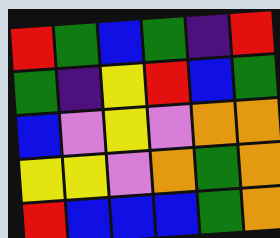[["red", "green", "blue", "green", "indigo", "red"], ["green", "indigo", "yellow", "red", "blue", "green"], ["blue", "violet", "yellow", "violet", "orange", "orange"], ["yellow", "yellow", "violet", "orange", "green", "orange"], ["red", "blue", "blue", "blue", "green", "orange"]]